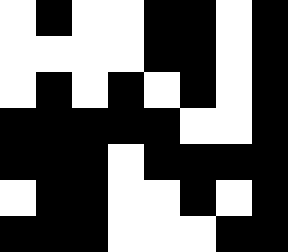[["white", "black", "white", "white", "black", "black", "white", "black"], ["white", "white", "white", "white", "black", "black", "white", "black"], ["white", "black", "white", "black", "white", "black", "white", "black"], ["black", "black", "black", "black", "black", "white", "white", "black"], ["black", "black", "black", "white", "black", "black", "black", "black"], ["white", "black", "black", "white", "white", "black", "white", "black"], ["black", "black", "black", "white", "white", "white", "black", "black"]]